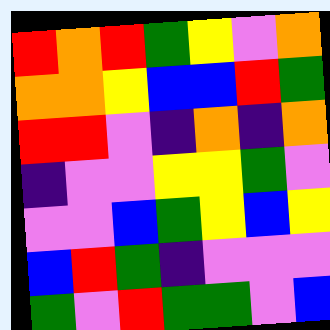[["red", "orange", "red", "green", "yellow", "violet", "orange"], ["orange", "orange", "yellow", "blue", "blue", "red", "green"], ["red", "red", "violet", "indigo", "orange", "indigo", "orange"], ["indigo", "violet", "violet", "yellow", "yellow", "green", "violet"], ["violet", "violet", "blue", "green", "yellow", "blue", "yellow"], ["blue", "red", "green", "indigo", "violet", "violet", "violet"], ["green", "violet", "red", "green", "green", "violet", "blue"]]